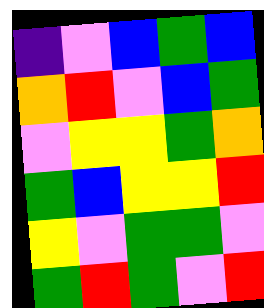[["indigo", "violet", "blue", "green", "blue"], ["orange", "red", "violet", "blue", "green"], ["violet", "yellow", "yellow", "green", "orange"], ["green", "blue", "yellow", "yellow", "red"], ["yellow", "violet", "green", "green", "violet"], ["green", "red", "green", "violet", "red"]]